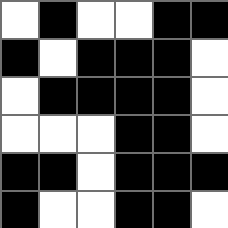[["white", "black", "white", "white", "black", "black"], ["black", "white", "black", "black", "black", "white"], ["white", "black", "black", "black", "black", "white"], ["white", "white", "white", "black", "black", "white"], ["black", "black", "white", "black", "black", "black"], ["black", "white", "white", "black", "black", "white"]]